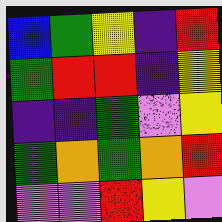[["blue", "green", "yellow", "indigo", "red"], ["green", "red", "red", "indigo", "yellow"], ["indigo", "indigo", "green", "violet", "yellow"], ["green", "orange", "green", "orange", "red"], ["violet", "violet", "red", "yellow", "violet"]]